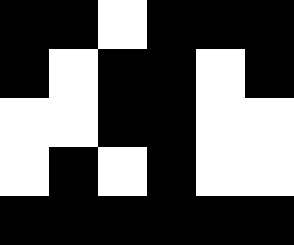[["black", "black", "white", "black", "black", "black"], ["black", "white", "black", "black", "white", "black"], ["white", "white", "black", "black", "white", "white"], ["white", "black", "white", "black", "white", "white"], ["black", "black", "black", "black", "black", "black"]]